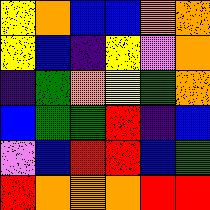[["yellow", "orange", "blue", "blue", "orange", "orange"], ["yellow", "blue", "indigo", "yellow", "violet", "orange"], ["indigo", "green", "orange", "yellow", "green", "orange"], ["blue", "green", "green", "red", "indigo", "blue"], ["violet", "blue", "red", "red", "blue", "green"], ["red", "orange", "orange", "orange", "red", "red"]]